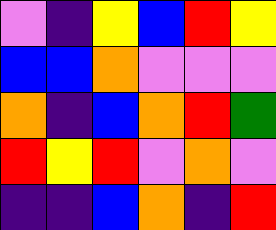[["violet", "indigo", "yellow", "blue", "red", "yellow"], ["blue", "blue", "orange", "violet", "violet", "violet"], ["orange", "indigo", "blue", "orange", "red", "green"], ["red", "yellow", "red", "violet", "orange", "violet"], ["indigo", "indigo", "blue", "orange", "indigo", "red"]]